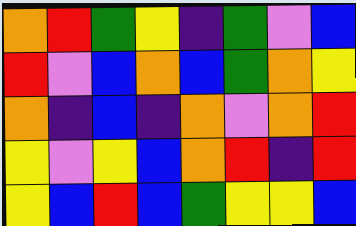[["orange", "red", "green", "yellow", "indigo", "green", "violet", "blue"], ["red", "violet", "blue", "orange", "blue", "green", "orange", "yellow"], ["orange", "indigo", "blue", "indigo", "orange", "violet", "orange", "red"], ["yellow", "violet", "yellow", "blue", "orange", "red", "indigo", "red"], ["yellow", "blue", "red", "blue", "green", "yellow", "yellow", "blue"]]